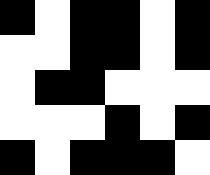[["black", "white", "black", "black", "white", "black"], ["white", "white", "black", "black", "white", "black"], ["white", "black", "black", "white", "white", "white"], ["white", "white", "white", "black", "white", "black"], ["black", "white", "black", "black", "black", "white"]]